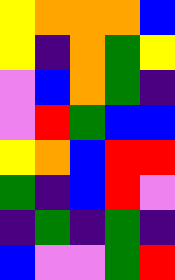[["yellow", "orange", "orange", "orange", "blue"], ["yellow", "indigo", "orange", "green", "yellow"], ["violet", "blue", "orange", "green", "indigo"], ["violet", "red", "green", "blue", "blue"], ["yellow", "orange", "blue", "red", "red"], ["green", "indigo", "blue", "red", "violet"], ["indigo", "green", "indigo", "green", "indigo"], ["blue", "violet", "violet", "green", "red"]]